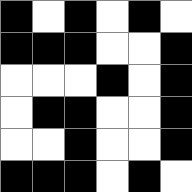[["black", "white", "black", "white", "black", "white"], ["black", "black", "black", "white", "white", "black"], ["white", "white", "white", "black", "white", "black"], ["white", "black", "black", "white", "white", "black"], ["white", "white", "black", "white", "white", "black"], ["black", "black", "black", "white", "black", "white"]]